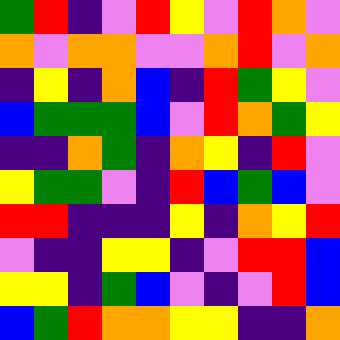[["green", "red", "indigo", "violet", "red", "yellow", "violet", "red", "orange", "violet"], ["orange", "violet", "orange", "orange", "violet", "violet", "orange", "red", "violet", "orange"], ["indigo", "yellow", "indigo", "orange", "blue", "indigo", "red", "green", "yellow", "violet"], ["blue", "green", "green", "green", "blue", "violet", "red", "orange", "green", "yellow"], ["indigo", "indigo", "orange", "green", "indigo", "orange", "yellow", "indigo", "red", "violet"], ["yellow", "green", "green", "violet", "indigo", "red", "blue", "green", "blue", "violet"], ["red", "red", "indigo", "indigo", "indigo", "yellow", "indigo", "orange", "yellow", "red"], ["violet", "indigo", "indigo", "yellow", "yellow", "indigo", "violet", "red", "red", "blue"], ["yellow", "yellow", "indigo", "green", "blue", "violet", "indigo", "violet", "red", "blue"], ["blue", "green", "red", "orange", "orange", "yellow", "yellow", "indigo", "indigo", "orange"]]